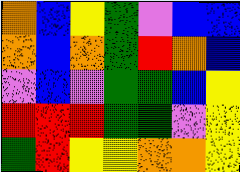[["orange", "blue", "yellow", "green", "violet", "blue", "blue"], ["orange", "blue", "orange", "green", "red", "orange", "blue"], ["violet", "blue", "violet", "green", "green", "blue", "yellow"], ["red", "red", "red", "green", "green", "violet", "yellow"], ["green", "red", "yellow", "yellow", "orange", "orange", "yellow"]]